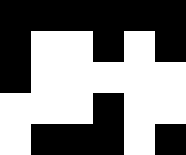[["black", "black", "black", "black", "black", "black"], ["black", "white", "white", "black", "white", "black"], ["black", "white", "white", "white", "white", "white"], ["white", "white", "white", "black", "white", "white"], ["white", "black", "black", "black", "white", "black"]]